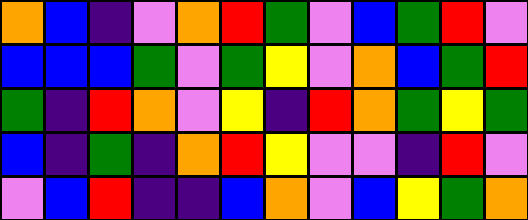[["orange", "blue", "indigo", "violet", "orange", "red", "green", "violet", "blue", "green", "red", "violet"], ["blue", "blue", "blue", "green", "violet", "green", "yellow", "violet", "orange", "blue", "green", "red"], ["green", "indigo", "red", "orange", "violet", "yellow", "indigo", "red", "orange", "green", "yellow", "green"], ["blue", "indigo", "green", "indigo", "orange", "red", "yellow", "violet", "violet", "indigo", "red", "violet"], ["violet", "blue", "red", "indigo", "indigo", "blue", "orange", "violet", "blue", "yellow", "green", "orange"]]